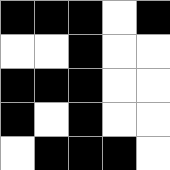[["black", "black", "black", "white", "black"], ["white", "white", "black", "white", "white"], ["black", "black", "black", "white", "white"], ["black", "white", "black", "white", "white"], ["white", "black", "black", "black", "white"]]